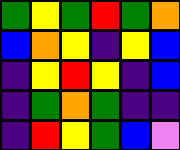[["green", "yellow", "green", "red", "green", "orange"], ["blue", "orange", "yellow", "indigo", "yellow", "blue"], ["indigo", "yellow", "red", "yellow", "indigo", "blue"], ["indigo", "green", "orange", "green", "indigo", "indigo"], ["indigo", "red", "yellow", "green", "blue", "violet"]]